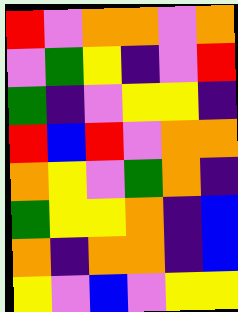[["red", "violet", "orange", "orange", "violet", "orange"], ["violet", "green", "yellow", "indigo", "violet", "red"], ["green", "indigo", "violet", "yellow", "yellow", "indigo"], ["red", "blue", "red", "violet", "orange", "orange"], ["orange", "yellow", "violet", "green", "orange", "indigo"], ["green", "yellow", "yellow", "orange", "indigo", "blue"], ["orange", "indigo", "orange", "orange", "indigo", "blue"], ["yellow", "violet", "blue", "violet", "yellow", "yellow"]]